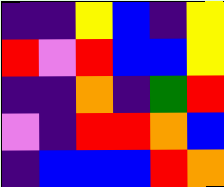[["indigo", "indigo", "yellow", "blue", "indigo", "yellow"], ["red", "violet", "red", "blue", "blue", "yellow"], ["indigo", "indigo", "orange", "indigo", "green", "red"], ["violet", "indigo", "red", "red", "orange", "blue"], ["indigo", "blue", "blue", "blue", "red", "orange"]]